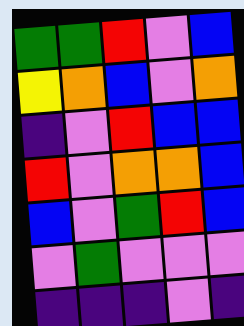[["green", "green", "red", "violet", "blue"], ["yellow", "orange", "blue", "violet", "orange"], ["indigo", "violet", "red", "blue", "blue"], ["red", "violet", "orange", "orange", "blue"], ["blue", "violet", "green", "red", "blue"], ["violet", "green", "violet", "violet", "violet"], ["indigo", "indigo", "indigo", "violet", "indigo"]]